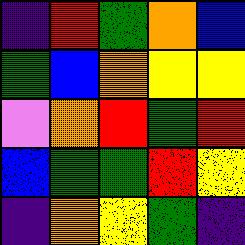[["indigo", "red", "green", "orange", "blue"], ["green", "blue", "orange", "yellow", "yellow"], ["violet", "orange", "red", "green", "red"], ["blue", "green", "green", "red", "yellow"], ["indigo", "orange", "yellow", "green", "indigo"]]